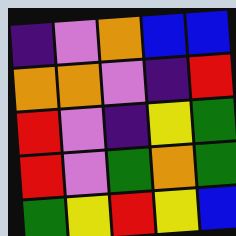[["indigo", "violet", "orange", "blue", "blue"], ["orange", "orange", "violet", "indigo", "red"], ["red", "violet", "indigo", "yellow", "green"], ["red", "violet", "green", "orange", "green"], ["green", "yellow", "red", "yellow", "blue"]]